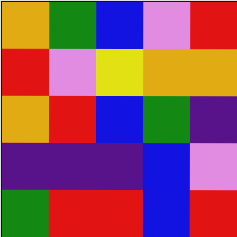[["orange", "green", "blue", "violet", "red"], ["red", "violet", "yellow", "orange", "orange"], ["orange", "red", "blue", "green", "indigo"], ["indigo", "indigo", "indigo", "blue", "violet"], ["green", "red", "red", "blue", "red"]]